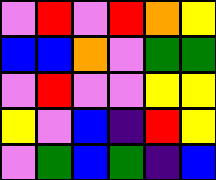[["violet", "red", "violet", "red", "orange", "yellow"], ["blue", "blue", "orange", "violet", "green", "green"], ["violet", "red", "violet", "violet", "yellow", "yellow"], ["yellow", "violet", "blue", "indigo", "red", "yellow"], ["violet", "green", "blue", "green", "indigo", "blue"]]